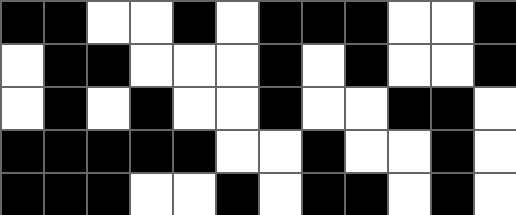[["black", "black", "white", "white", "black", "white", "black", "black", "black", "white", "white", "black"], ["white", "black", "black", "white", "white", "white", "black", "white", "black", "white", "white", "black"], ["white", "black", "white", "black", "white", "white", "black", "white", "white", "black", "black", "white"], ["black", "black", "black", "black", "black", "white", "white", "black", "white", "white", "black", "white"], ["black", "black", "black", "white", "white", "black", "white", "black", "black", "white", "black", "white"]]